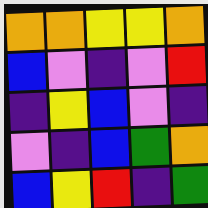[["orange", "orange", "yellow", "yellow", "orange"], ["blue", "violet", "indigo", "violet", "red"], ["indigo", "yellow", "blue", "violet", "indigo"], ["violet", "indigo", "blue", "green", "orange"], ["blue", "yellow", "red", "indigo", "green"]]